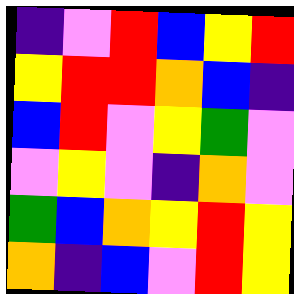[["indigo", "violet", "red", "blue", "yellow", "red"], ["yellow", "red", "red", "orange", "blue", "indigo"], ["blue", "red", "violet", "yellow", "green", "violet"], ["violet", "yellow", "violet", "indigo", "orange", "violet"], ["green", "blue", "orange", "yellow", "red", "yellow"], ["orange", "indigo", "blue", "violet", "red", "yellow"]]